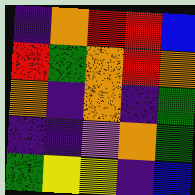[["indigo", "orange", "red", "red", "blue"], ["red", "green", "orange", "red", "orange"], ["orange", "indigo", "orange", "indigo", "green"], ["indigo", "indigo", "violet", "orange", "green"], ["green", "yellow", "yellow", "indigo", "blue"]]